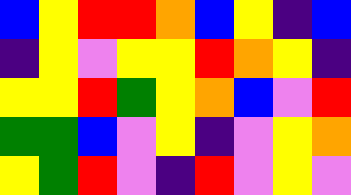[["blue", "yellow", "red", "red", "orange", "blue", "yellow", "indigo", "blue"], ["indigo", "yellow", "violet", "yellow", "yellow", "red", "orange", "yellow", "indigo"], ["yellow", "yellow", "red", "green", "yellow", "orange", "blue", "violet", "red"], ["green", "green", "blue", "violet", "yellow", "indigo", "violet", "yellow", "orange"], ["yellow", "green", "red", "violet", "indigo", "red", "violet", "yellow", "violet"]]